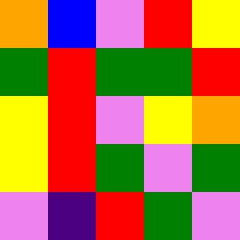[["orange", "blue", "violet", "red", "yellow"], ["green", "red", "green", "green", "red"], ["yellow", "red", "violet", "yellow", "orange"], ["yellow", "red", "green", "violet", "green"], ["violet", "indigo", "red", "green", "violet"]]